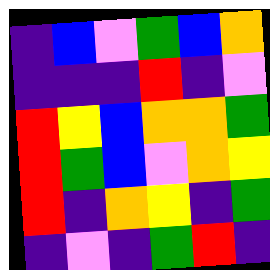[["indigo", "blue", "violet", "green", "blue", "orange"], ["indigo", "indigo", "indigo", "red", "indigo", "violet"], ["red", "yellow", "blue", "orange", "orange", "green"], ["red", "green", "blue", "violet", "orange", "yellow"], ["red", "indigo", "orange", "yellow", "indigo", "green"], ["indigo", "violet", "indigo", "green", "red", "indigo"]]